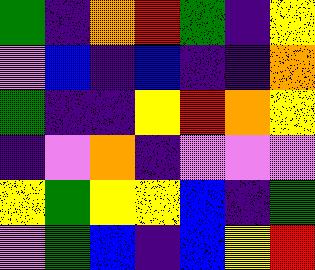[["green", "indigo", "orange", "red", "green", "indigo", "yellow"], ["violet", "blue", "indigo", "blue", "indigo", "indigo", "orange"], ["green", "indigo", "indigo", "yellow", "red", "orange", "yellow"], ["indigo", "violet", "orange", "indigo", "violet", "violet", "violet"], ["yellow", "green", "yellow", "yellow", "blue", "indigo", "green"], ["violet", "green", "blue", "indigo", "blue", "yellow", "red"]]